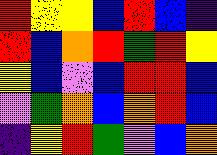[["red", "yellow", "yellow", "blue", "red", "blue", "indigo"], ["red", "blue", "orange", "red", "green", "red", "yellow"], ["yellow", "blue", "violet", "blue", "red", "red", "blue"], ["violet", "green", "orange", "blue", "orange", "red", "blue"], ["indigo", "yellow", "red", "green", "violet", "blue", "orange"]]